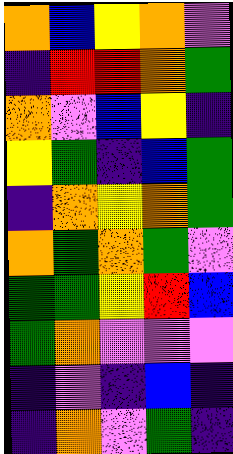[["orange", "blue", "yellow", "orange", "violet"], ["indigo", "red", "red", "orange", "green"], ["orange", "violet", "blue", "yellow", "indigo"], ["yellow", "green", "indigo", "blue", "green"], ["indigo", "orange", "yellow", "orange", "green"], ["orange", "green", "orange", "green", "violet"], ["green", "green", "yellow", "red", "blue"], ["green", "orange", "violet", "violet", "violet"], ["indigo", "violet", "indigo", "blue", "indigo"], ["indigo", "orange", "violet", "green", "indigo"]]